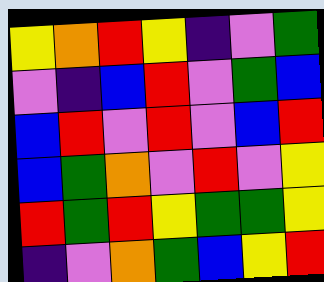[["yellow", "orange", "red", "yellow", "indigo", "violet", "green"], ["violet", "indigo", "blue", "red", "violet", "green", "blue"], ["blue", "red", "violet", "red", "violet", "blue", "red"], ["blue", "green", "orange", "violet", "red", "violet", "yellow"], ["red", "green", "red", "yellow", "green", "green", "yellow"], ["indigo", "violet", "orange", "green", "blue", "yellow", "red"]]